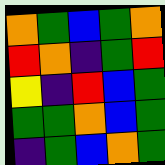[["orange", "green", "blue", "green", "orange"], ["red", "orange", "indigo", "green", "red"], ["yellow", "indigo", "red", "blue", "green"], ["green", "green", "orange", "blue", "green"], ["indigo", "green", "blue", "orange", "green"]]